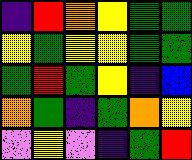[["indigo", "red", "orange", "yellow", "green", "green"], ["yellow", "green", "yellow", "yellow", "green", "green"], ["green", "red", "green", "yellow", "indigo", "blue"], ["orange", "green", "indigo", "green", "orange", "yellow"], ["violet", "yellow", "violet", "indigo", "green", "red"]]